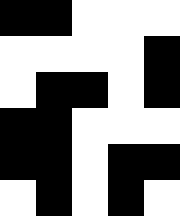[["black", "black", "white", "white", "white"], ["white", "white", "white", "white", "black"], ["white", "black", "black", "white", "black"], ["black", "black", "white", "white", "white"], ["black", "black", "white", "black", "black"], ["white", "black", "white", "black", "white"]]